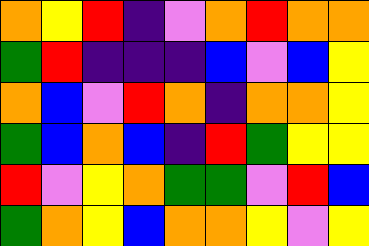[["orange", "yellow", "red", "indigo", "violet", "orange", "red", "orange", "orange"], ["green", "red", "indigo", "indigo", "indigo", "blue", "violet", "blue", "yellow"], ["orange", "blue", "violet", "red", "orange", "indigo", "orange", "orange", "yellow"], ["green", "blue", "orange", "blue", "indigo", "red", "green", "yellow", "yellow"], ["red", "violet", "yellow", "orange", "green", "green", "violet", "red", "blue"], ["green", "orange", "yellow", "blue", "orange", "orange", "yellow", "violet", "yellow"]]